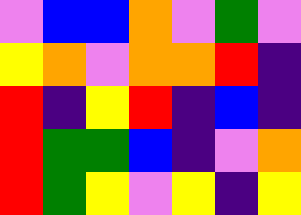[["violet", "blue", "blue", "orange", "violet", "green", "violet"], ["yellow", "orange", "violet", "orange", "orange", "red", "indigo"], ["red", "indigo", "yellow", "red", "indigo", "blue", "indigo"], ["red", "green", "green", "blue", "indigo", "violet", "orange"], ["red", "green", "yellow", "violet", "yellow", "indigo", "yellow"]]